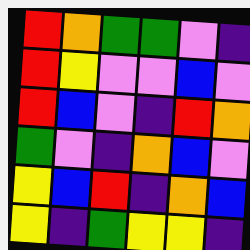[["red", "orange", "green", "green", "violet", "indigo"], ["red", "yellow", "violet", "violet", "blue", "violet"], ["red", "blue", "violet", "indigo", "red", "orange"], ["green", "violet", "indigo", "orange", "blue", "violet"], ["yellow", "blue", "red", "indigo", "orange", "blue"], ["yellow", "indigo", "green", "yellow", "yellow", "indigo"]]